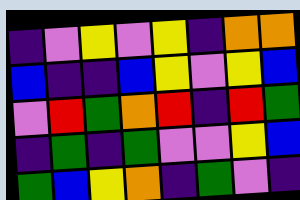[["indigo", "violet", "yellow", "violet", "yellow", "indigo", "orange", "orange"], ["blue", "indigo", "indigo", "blue", "yellow", "violet", "yellow", "blue"], ["violet", "red", "green", "orange", "red", "indigo", "red", "green"], ["indigo", "green", "indigo", "green", "violet", "violet", "yellow", "blue"], ["green", "blue", "yellow", "orange", "indigo", "green", "violet", "indigo"]]